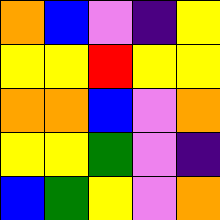[["orange", "blue", "violet", "indigo", "yellow"], ["yellow", "yellow", "red", "yellow", "yellow"], ["orange", "orange", "blue", "violet", "orange"], ["yellow", "yellow", "green", "violet", "indigo"], ["blue", "green", "yellow", "violet", "orange"]]